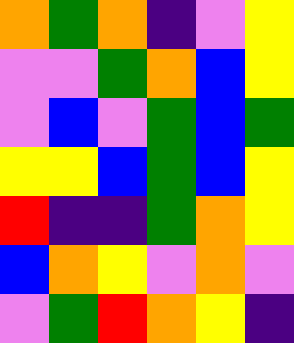[["orange", "green", "orange", "indigo", "violet", "yellow"], ["violet", "violet", "green", "orange", "blue", "yellow"], ["violet", "blue", "violet", "green", "blue", "green"], ["yellow", "yellow", "blue", "green", "blue", "yellow"], ["red", "indigo", "indigo", "green", "orange", "yellow"], ["blue", "orange", "yellow", "violet", "orange", "violet"], ["violet", "green", "red", "orange", "yellow", "indigo"]]